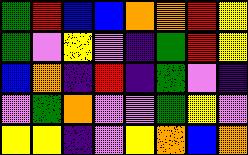[["green", "red", "blue", "blue", "orange", "orange", "red", "yellow"], ["green", "violet", "yellow", "violet", "indigo", "green", "red", "yellow"], ["blue", "orange", "indigo", "red", "indigo", "green", "violet", "indigo"], ["violet", "green", "orange", "violet", "violet", "green", "yellow", "violet"], ["yellow", "yellow", "indigo", "violet", "yellow", "orange", "blue", "orange"]]